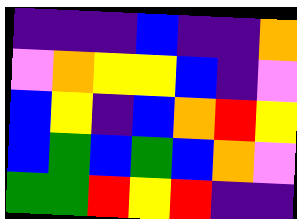[["indigo", "indigo", "indigo", "blue", "indigo", "indigo", "orange"], ["violet", "orange", "yellow", "yellow", "blue", "indigo", "violet"], ["blue", "yellow", "indigo", "blue", "orange", "red", "yellow"], ["blue", "green", "blue", "green", "blue", "orange", "violet"], ["green", "green", "red", "yellow", "red", "indigo", "indigo"]]